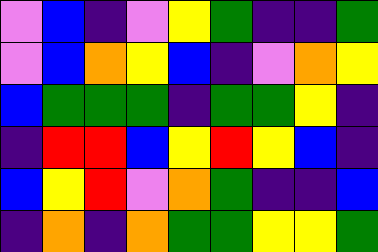[["violet", "blue", "indigo", "violet", "yellow", "green", "indigo", "indigo", "green"], ["violet", "blue", "orange", "yellow", "blue", "indigo", "violet", "orange", "yellow"], ["blue", "green", "green", "green", "indigo", "green", "green", "yellow", "indigo"], ["indigo", "red", "red", "blue", "yellow", "red", "yellow", "blue", "indigo"], ["blue", "yellow", "red", "violet", "orange", "green", "indigo", "indigo", "blue"], ["indigo", "orange", "indigo", "orange", "green", "green", "yellow", "yellow", "green"]]